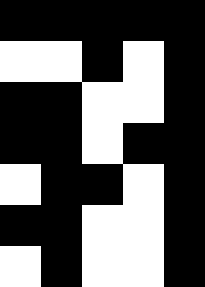[["black", "black", "black", "black", "black"], ["white", "white", "black", "white", "black"], ["black", "black", "white", "white", "black"], ["black", "black", "white", "black", "black"], ["white", "black", "black", "white", "black"], ["black", "black", "white", "white", "black"], ["white", "black", "white", "white", "black"]]